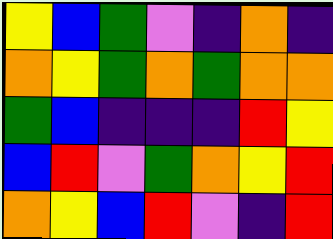[["yellow", "blue", "green", "violet", "indigo", "orange", "indigo"], ["orange", "yellow", "green", "orange", "green", "orange", "orange"], ["green", "blue", "indigo", "indigo", "indigo", "red", "yellow"], ["blue", "red", "violet", "green", "orange", "yellow", "red"], ["orange", "yellow", "blue", "red", "violet", "indigo", "red"]]